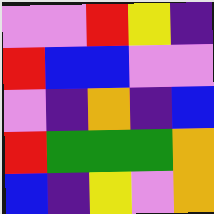[["violet", "violet", "red", "yellow", "indigo"], ["red", "blue", "blue", "violet", "violet"], ["violet", "indigo", "orange", "indigo", "blue"], ["red", "green", "green", "green", "orange"], ["blue", "indigo", "yellow", "violet", "orange"]]